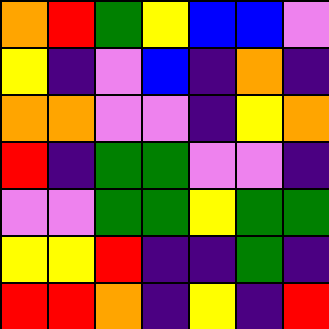[["orange", "red", "green", "yellow", "blue", "blue", "violet"], ["yellow", "indigo", "violet", "blue", "indigo", "orange", "indigo"], ["orange", "orange", "violet", "violet", "indigo", "yellow", "orange"], ["red", "indigo", "green", "green", "violet", "violet", "indigo"], ["violet", "violet", "green", "green", "yellow", "green", "green"], ["yellow", "yellow", "red", "indigo", "indigo", "green", "indigo"], ["red", "red", "orange", "indigo", "yellow", "indigo", "red"]]